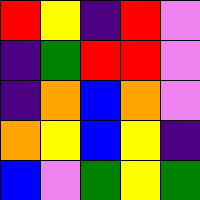[["red", "yellow", "indigo", "red", "violet"], ["indigo", "green", "red", "red", "violet"], ["indigo", "orange", "blue", "orange", "violet"], ["orange", "yellow", "blue", "yellow", "indigo"], ["blue", "violet", "green", "yellow", "green"]]